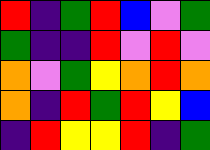[["red", "indigo", "green", "red", "blue", "violet", "green"], ["green", "indigo", "indigo", "red", "violet", "red", "violet"], ["orange", "violet", "green", "yellow", "orange", "red", "orange"], ["orange", "indigo", "red", "green", "red", "yellow", "blue"], ["indigo", "red", "yellow", "yellow", "red", "indigo", "green"]]